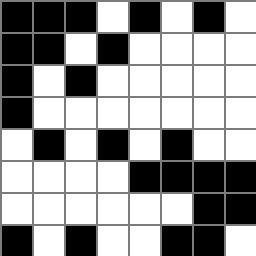[["black", "black", "black", "white", "black", "white", "black", "white"], ["black", "black", "white", "black", "white", "white", "white", "white"], ["black", "white", "black", "white", "white", "white", "white", "white"], ["black", "white", "white", "white", "white", "white", "white", "white"], ["white", "black", "white", "black", "white", "black", "white", "white"], ["white", "white", "white", "white", "black", "black", "black", "black"], ["white", "white", "white", "white", "white", "white", "black", "black"], ["black", "white", "black", "white", "white", "black", "black", "white"]]